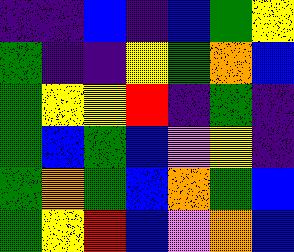[["indigo", "indigo", "blue", "indigo", "blue", "green", "yellow"], ["green", "indigo", "indigo", "yellow", "green", "orange", "blue"], ["green", "yellow", "yellow", "red", "indigo", "green", "indigo"], ["green", "blue", "green", "blue", "violet", "yellow", "indigo"], ["green", "orange", "green", "blue", "orange", "green", "blue"], ["green", "yellow", "red", "blue", "violet", "orange", "blue"]]